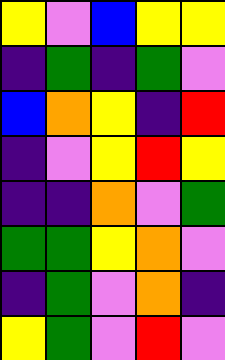[["yellow", "violet", "blue", "yellow", "yellow"], ["indigo", "green", "indigo", "green", "violet"], ["blue", "orange", "yellow", "indigo", "red"], ["indigo", "violet", "yellow", "red", "yellow"], ["indigo", "indigo", "orange", "violet", "green"], ["green", "green", "yellow", "orange", "violet"], ["indigo", "green", "violet", "orange", "indigo"], ["yellow", "green", "violet", "red", "violet"]]